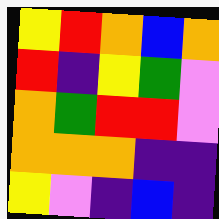[["yellow", "red", "orange", "blue", "orange"], ["red", "indigo", "yellow", "green", "violet"], ["orange", "green", "red", "red", "violet"], ["orange", "orange", "orange", "indigo", "indigo"], ["yellow", "violet", "indigo", "blue", "indigo"]]